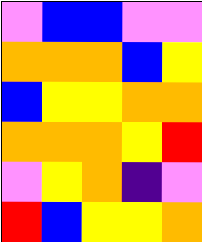[["violet", "blue", "blue", "violet", "violet"], ["orange", "orange", "orange", "blue", "yellow"], ["blue", "yellow", "yellow", "orange", "orange"], ["orange", "orange", "orange", "yellow", "red"], ["violet", "yellow", "orange", "indigo", "violet"], ["red", "blue", "yellow", "yellow", "orange"]]